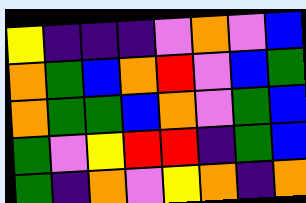[["yellow", "indigo", "indigo", "indigo", "violet", "orange", "violet", "blue"], ["orange", "green", "blue", "orange", "red", "violet", "blue", "green"], ["orange", "green", "green", "blue", "orange", "violet", "green", "blue"], ["green", "violet", "yellow", "red", "red", "indigo", "green", "blue"], ["green", "indigo", "orange", "violet", "yellow", "orange", "indigo", "orange"]]